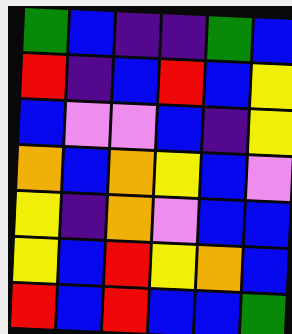[["green", "blue", "indigo", "indigo", "green", "blue"], ["red", "indigo", "blue", "red", "blue", "yellow"], ["blue", "violet", "violet", "blue", "indigo", "yellow"], ["orange", "blue", "orange", "yellow", "blue", "violet"], ["yellow", "indigo", "orange", "violet", "blue", "blue"], ["yellow", "blue", "red", "yellow", "orange", "blue"], ["red", "blue", "red", "blue", "blue", "green"]]